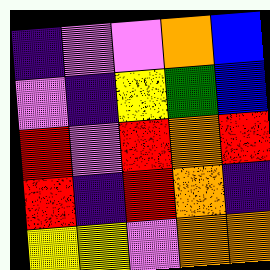[["indigo", "violet", "violet", "orange", "blue"], ["violet", "indigo", "yellow", "green", "blue"], ["red", "violet", "red", "orange", "red"], ["red", "indigo", "red", "orange", "indigo"], ["yellow", "yellow", "violet", "orange", "orange"]]